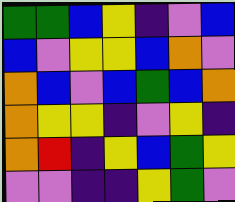[["green", "green", "blue", "yellow", "indigo", "violet", "blue"], ["blue", "violet", "yellow", "yellow", "blue", "orange", "violet"], ["orange", "blue", "violet", "blue", "green", "blue", "orange"], ["orange", "yellow", "yellow", "indigo", "violet", "yellow", "indigo"], ["orange", "red", "indigo", "yellow", "blue", "green", "yellow"], ["violet", "violet", "indigo", "indigo", "yellow", "green", "violet"]]